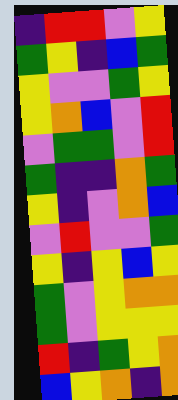[["indigo", "red", "red", "violet", "yellow"], ["green", "yellow", "indigo", "blue", "green"], ["yellow", "violet", "violet", "green", "yellow"], ["yellow", "orange", "blue", "violet", "red"], ["violet", "green", "green", "violet", "red"], ["green", "indigo", "indigo", "orange", "green"], ["yellow", "indigo", "violet", "orange", "blue"], ["violet", "red", "violet", "violet", "green"], ["yellow", "indigo", "yellow", "blue", "yellow"], ["green", "violet", "yellow", "orange", "orange"], ["green", "violet", "yellow", "yellow", "yellow"], ["red", "indigo", "green", "yellow", "orange"], ["blue", "yellow", "orange", "indigo", "orange"]]